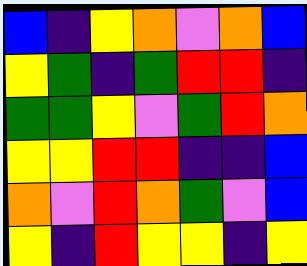[["blue", "indigo", "yellow", "orange", "violet", "orange", "blue"], ["yellow", "green", "indigo", "green", "red", "red", "indigo"], ["green", "green", "yellow", "violet", "green", "red", "orange"], ["yellow", "yellow", "red", "red", "indigo", "indigo", "blue"], ["orange", "violet", "red", "orange", "green", "violet", "blue"], ["yellow", "indigo", "red", "yellow", "yellow", "indigo", "yellow"]]